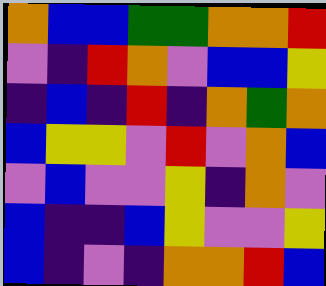[["orange", "blue", "blue", "green", "green", "orange", "orange", "red"], ["violet", "indigo", "red", "orange", "violet", "blue", "blue", "yellow"], ["indigo", "blue", "indigo", "red", "indigo", "orange", "green", "orange"], ["blue", "yellow", "yellow", "violet", "red", "violet", "orange", "blue"], ["violet", "blue", "violet", "violet", "yellow", "indigo", "orange", "violet"], ["blue", "indigo", "indigo", "blue", "yellow", "violet", "violet", "yellow"], ["blue", "indigo", "violet", "indigo", "orange", "orange", "red", "blue"]]